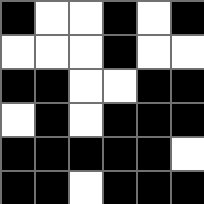[["black", "white", "white", "black", "white", "black"], ["white", "white", "white", "black", "white", "white"], ["black", "black", "white", "white", "black", "black"], ["white", "black", "white", "black", "black", "black"], ["black", "black", "black", "black", "black", "white"], ["black", "black", "white", "black", "black", "black"]]